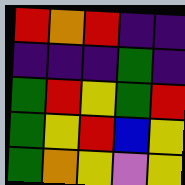[["red", "orange", "red", "indigo", "indigo"], ["indigo", "indigo", "indigo", "green", "indigo"], ["green", "red", "yellow", "green", "red"], ["green", "yellow", "red", "blue", "yellow"], ["green", "orange", "yellow", "violet", "yellow"]]